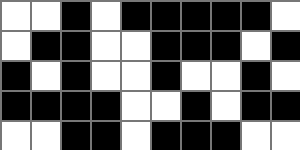[["white", "white", "black", "white", "black", "black", "black", "black", "black", "white"], ["white", "black", "black", "white", "white", "black", "black", "black", "white", "black"], ["black", "white", "black", "white", "white", "black", "white", "white", "black", "white"], ["black", "black", "black", "black", "white", "white", "black", "white", "black", "black"], ["white", "white", "black", "black", "white", "black", "black", "black", "white", "white"]]